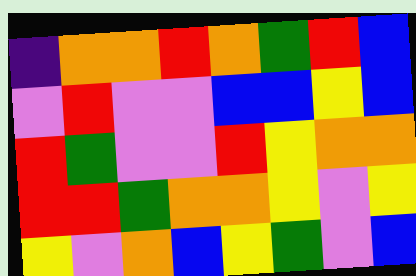[["indigo", "orange", "orange", "red", "orange", "green", "red", "blue"], ["violet", "red", "violet", "violet", "blue", "blue", "yellow", "blue"], ["red", "green", "violet", "violet", "red", "yellow", "orange", "orange"], ["red", "red", "green", "orange", "orange", "yellow", "violet", "yellow"], ["yellow", "violet", "orange", "blue", "yellow", "green", "violet", "blue"]]